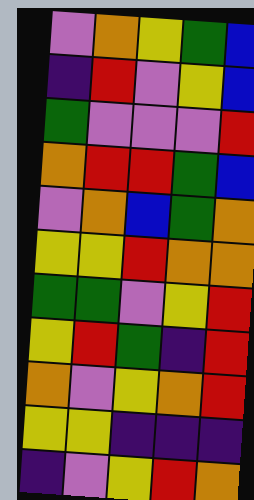[["violet", "orange", "yellow", "green", "blue"], ["indigo", "red", "violet", "yellow", "blue"], ["green", "violet", "violet", "violet", "red"], ["orange", "red", "red", "green", "blue"], ["violet", "orange", "blue", "green", "orange"], ["yellow", "yellow", "red", "orange", "orange"], ["green", "green", "violet", "yellow", "red"], ["yellow", "red", "green", "indigo", "red"], ["orange", "violet", "yellow", "orange", "red"], ["yellow", "yellow", "indigo", "indigo", "indigo"], ["indigo", "violet", "yellow", "red", "orange"]]